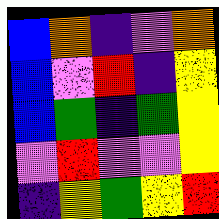[["blue", "orange", "indigo", "violet", "orange"], ["blue", "violet", "red", "indigo", "yellow"], ["blue", "green", "indigo", "green", "yellow"], ["violet", "red", "violet", "violet", "yellow"], ["indigo", "yellow", "green", "yellow", "red"]]